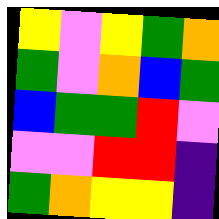[["yellow", "violet", "yellow", "green", "orange"], ["green", "violet", "orange", "blue", "green"], ["blue", "green", "green", "red", "violet"], ["violet", "violet", "red", "red", "indigo"], ["green", "orange", "yellow", "yellow", "indigo"]]